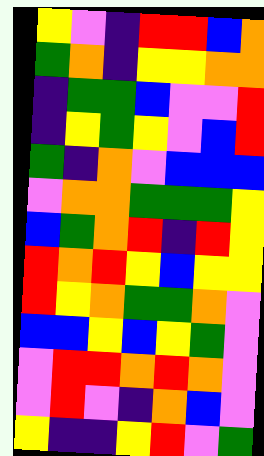[["yellow", "violet", "indigo", "red", "red", "blue", "orange"], ["green", "orange", "indigo", "yellow", "yellow", "orange", "orange"], ["indigo", "green", "green", "blue", "violet", "violet", "red"], ["indigo", "yellow", "green", "yellow", "violet", "blue", "red"], ["green", "indigo", "orange", "violet", "blue", "blue", "blue"], ["violet", "orange", "orange", "green", "green", "green", "yellow"], ["blue", "green", "orange", "red", "indigo", "red", "yellow"], ["red", "orange", "red", "yellow", "blue", "yellow", "yellow"], ["red", "yellow", "orange", "green", "green", "orange", "violet"], ["blue", "blue", "yellow", "blue", "yellow", "green", "violet"], ["violet", "red", "red", "orange", "red", "orange", "violet"], ["violet", "red", "violet", "indigo", "orange", "blue", "violet"], ["yellow", "indigo", "indigo", "yellow", "red", "violet", "green"]]